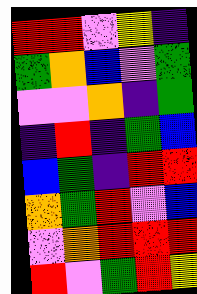[["red", "red", "violet", "yellow", "indigo"], ["green", "orange", "blue", "violet", "green"], ["violet", "violet", "orange", "indigo", "green"], ["indigo", "red", "indigo", "green", "blue"], ["blue", "green", "indigo", "red", "red"], ["orange", "green", "red", "violet", "blue"], ["violet", "orange", "red", "red", "red"], ["red", "violet", "green", "red", "yellow"]]